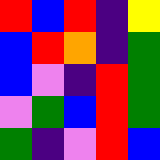[["red", "blue", "red", "indigo", "yellow"], ["blue", "red", "orange", "indigo", "green"], ["blue", "violet", "indigo", "red", "green"], ["violet", "green", "blue", "red", "green"], ["green", "indigo", "violet", "red", "blue"]]